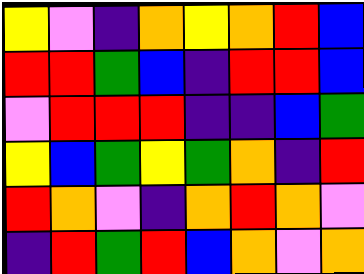[["yellow", "violet", "indigo", "orange", "yellow", "orange", "red", "blue"], ["red", "red", "green", "blue", "indigo", "red", "red", "blue"], ["violet", "red", "red", "red", "indigo", "indigo", "blue", "green"], ["yellow", "blue", "green", "yellow", "green", "orange", "indigo", "red"], ["red", "orange", "violet", "indigo", "orange", "red", "orange", "violet"], ["indigo", "red", "green", "red", "blue", "orange", "violet", "orange"]]